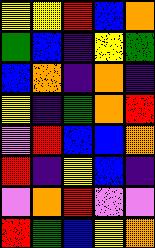[["yellow", "yellow", "red", "blue", "orange"], ["green", "blue", "indigo", "yellow", "green"], ["blue", "orange", "indigo", "orange", "indigo"], ["yellow", "indigo", "green", "orange", "red"], ["violet", "red", "blue", "blue", "orange"], ["red", "indigo", "yellow", "blue", "indigo"], ["violet", "orange", "red", "violet", "violet"], ["red", "green", "blue", "yellow", "orange"]]